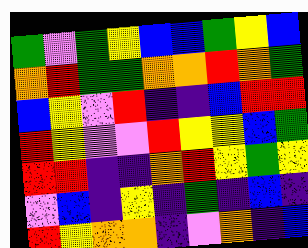[["green", "violet", "green", "yellow", "blue", "blue", "green", "yellow", "blue"], ["orange", "red", "green", "green", "orange", "orange", "red", "orange", "green"], ["blue", "yellow", "violet", "red", "indigo", "indigo", "blue", "red", "red"], ["red", "yellow", "violet", "violet", "red", "yellow", "yellow", "blue", "green"], ["red", "red", "indigo", "indigo", "orange", "red", "yellow", "green", "yellow"], ["violet", "blue", "indigo", "yellow", "indigo", "green", "indigo", "blue", "indigo"], ["red", "yellow", "orange", "orange", "indigo", "violet", "orange", "indigo", "blue"]]